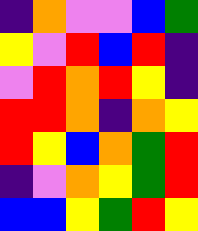[["indigo", "orange", "violet", "violet", "blue", "green"], ["yellow", "violet", "red", "blue", "red", "indigo"], ["violet", "red", "orange", "red", "yellow", "indigo"], ["red", "red", "orange", "indigo", "orange", "yellow"], ["red", "yellow", "blue", "orange", "green", "red"], ["indigo", "violet", "orange", "yellow", "green", "red"], ["blue", "blue", "yellow", "green", "red", "yellow"]]